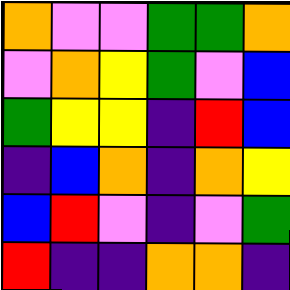[["orange", "violet", "violet", "green", "green", "orange"], ["violet", "orange", "yellow", "green", "violet", "blue"], ["green", "yellow", "yellow", "indigo", "red", "blue"], ["indigo", "blue", "orange", "indigo", "orange", "yellow"], ["blue", "red", "violet", "indigo", "violet", "green"], ["red", "indigo", "indigo", "orange", "orange", "indigo"]]